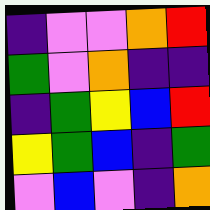[["indigo", "violet", "violet", "orange", "red"], ["green", "violet", "orange", "indigo", "indigo"], ["indigo", "green", "yellow", "blue", "red"], ["yellow", "green", "blue", "indigo", "green"], ["violet", "blue", "violet", "indigo", "orange"]]